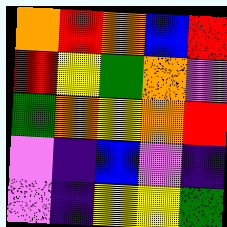[["orange", "red", "orange", "blue", "red"], ["red", "yellow", "green", "orange", "violet"], ["green", "orange", "yellow", "orange", "red"], ["violet", "indigo", "blue", "violet", "indigo"], ["violet", "indigo", "yellow", "yellow", "green"]]